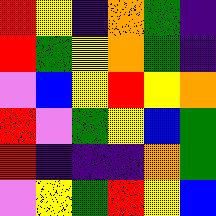[["red", "yellow", "indigo", "orange", "green", "indigo"], ["red", "green", "yellow", "orange", "green", "indigo"], ["violet", "blue", "yellow", "red", "yellow", "orange"], ["red", "violet", "green", "yellow", "blue", "green"], ["red", "indigo", "indigo", "indigo", "orange", "green"], ["violet", "yellow", "green", "red", "yellow", "blue"]]